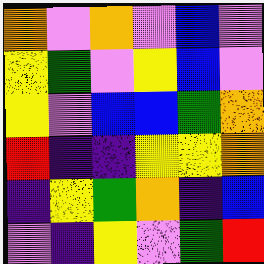[["orange", "violet", "orange", "violet", "blue", "violet"], ["yellow", "green", "violet", "yellow", "blue", "violet"], ["yellow", "violet", "blue", "blue", "green", "orange"], ["red", "indigo", "indigo", "yellow", "yellow", "orange"], ["indigo", "yellow", "green", "orange", "indigo", "blue"], ["violet", "indigo", "yellow", "violet", "green", "red"]]